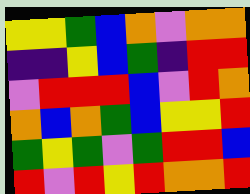[["yellow", "yellow", "green", "blue", "orange", "violet", "orange", "orange"], ["indigo", "indigo", "yellow", "blue", "green", "indigo", "red", "red"], ["violet", "red", "red", "red", "blue", "violet", "red", "orange"], ["orange", "blue", "orange", "green", "blue", "yellow", "yellow", "red"], ["green", "yellow", "green", "violet", "green", "red", "red", "blue"], ["red", "violet", "red", "yellow", "red", "orange", "orange", "red"]]